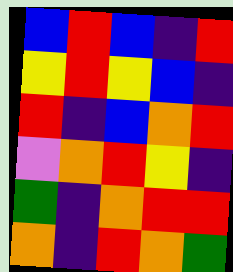[["blue", "red", "blue", "indigo", "red"], ["yellow", "red", "yellow", "blue", "indigo"], ["red", "indigo", "blue", "orange", "red"], ["violet", "orange", "red", "yellow", "indigo"], ["green", "indigo", "orange", "red", "red"], ["orange", "indigo", "red", "orange", "green"]]